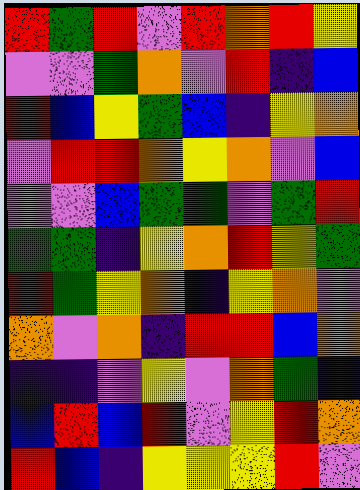[["red", "green", "red", "violet", "red", "orange", "red", "yellow"], ["violet", "violet", "green", "orange", "violet", "red", "indigo", "blue"], ["red", "blue", "yellow", "green", "blue", "indigo", "yellow", "orange"], ["violet", "red", "red", "orange", "yellow", "orange", "violet", "blue"], ["violet", "violet", "blue", "green", "green", "violet", "green", "red"], ["green", "green", "indigo", "yellow", "orange", "red", "yellow", "green"], ["red", "green", "yellow", "orange", "indigo", "yellow", "orange", "violet"], ["orange", "violet", "orange", "indigo", "red", "red", "blue", "orange"], ["indigo", "indigo", "violet", "yellow", "violet", "orange", "green", "indigo"], ["blue", "red", "blue", "red", "violet", "yellow", "red", "orange"], ["red", "blue", "indigo", "yellow", "yellow", "yellow", "red", "violet"]]